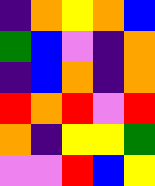[["indigo", "orange", "yellow", "orange", "blue"], ["green", "blue", "violet", "indigo", "orange"], ["indigo", "blue", "orange", "indigo", "orange"], ["red", "orange", "red", "violet", "red"], ["orange", "indigo", "yellow", "yellow", "green"], ["violet", "violet", "red", "blue", "yellow"]]